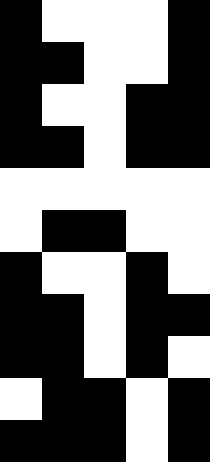[["black", "white", "white", "white", "black"], ["black", "black", "white", "white", "black"], ["black", "white", "white", "black", "black"], ["black", "black", "white", "black", "black"], ["white", "white", "white", "white", "white"], ["white", "black", "black", "white", "white"], ["black", "white", "white", "black", "white"], ["black", "black", "white", "black", "black"], ["black", "black", "white", "black", "white"], ["white", "black", "black", "white", "black"], ["black", "black", "black", "white", "black"]]